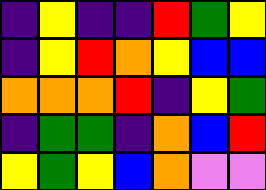[["indigo", "yellow", "indigo", "indigo", "red", "green", "yellow"], ["indigo", "yellow", "red", "orange", "yellow", "blue", "blue"], ["orange", "orange", "orange", "red", "indigo", "yellow", "green"], ["indigo", "green", "green", "indigo", "orange", "blue", "red"], ["yellow", "green", "yellow", "blue", "orange", "violet", "violet"]]